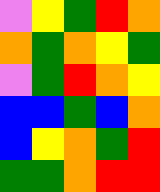[["violet", "yellow", "green", "red", "orange"], ["orange", "green", "orange", "yellow", "green"], ["violet", "green", "red", "orange", "yellow"], ["blue", "blue", "green", "blue", "orange"], ["blue", "yellow", "orange", "green", "red"], ["green", "green", "orange", "red", "red"]]